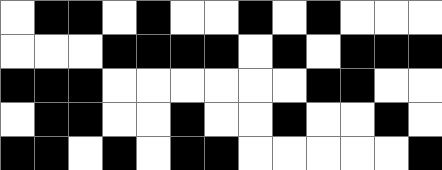[["white", "black", "black", "white", "black", "white", "white", "black", "white", "black", "white", "white", "white"], ["white", "white", "white", "black", "black", "black", "black", "white", "black", "white", "black", "black", "black"], ["black", "black", "black", "white", "white", "white", "white", "white", "white", "black", "black", "white", "white"], ["white", "black", "black", "white", "white", "black", "white", "white", "black", "white", "white", "black", "white"], ["black", "black", "white", "black", "white", "black", "black", "white", "white", "white", "white", "white", "black"]]